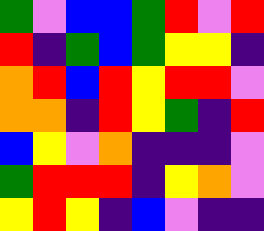[["green", "violet", "blue", "blue", "green", "red", "violet", "red"], ["red", "indigo", "green", "blue", "green", "yellow", "yellow", "indigo"], ["orange", "red", "blue", "red", "yellow", "red", "red", "violet"], ["orange", "orange", "indigo", "red", "yellow", "green", "indigo", "red"], ["blue", "yellow", "violet", "orange", "indigo", "indigo", "indigo", "violet"], ["green", "red", "red", "red", "indigo", "yellow", "orange", "violet"], ["yellow", "red", "yellow", "indigo", "blue", "violet", "indigo", "indigo"]]